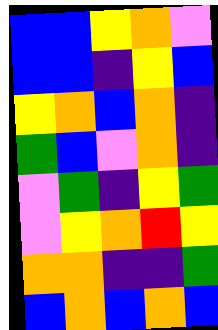[["blue", "blue", "yellow", "orange", "violet"], ["blue", "blue", "indigo", "yellow", "blue"], ["yellow", "orange", "blue", "orange", "indigo"], ["green", "blue", "violet", "orange", "indigo"], ["violet", "green", "indigo", "yellow", "green"], ["violet", "yellow", "orange", "red", "yellow"], ["orange", "orange", "indigo", "indigo", "green"], ["blue", "orange", "blue", "orange", "blue"]]